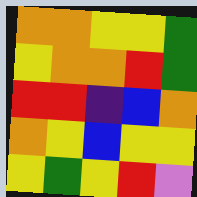[["orange", "orange", "yellow", "yellow", "green"], ["yellow", "orange", "orange", "red", "green"], ["red", "red", "indigo", "blue", "orange"], ["orange", "yellow", "blue", "yellow", "yellow"], ["yellow", "green", "yellow", "red", "violet"]]